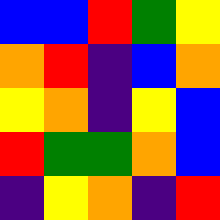[["blue", "blue", "red", "green", "yellow"], ["orange", "red", "indigo", "blue", "orange"], ["yellow", "orange", "indigo", "yellow", "blue"], ["red", "green", "green", "orange", "blue"], ["indigo", "yellow", "orange", "indigo", "red"]]